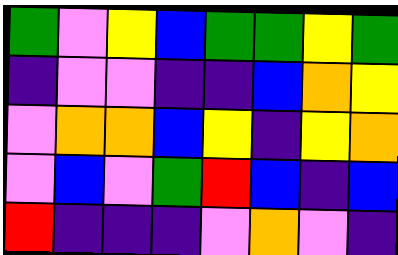[["green", "violet", "yellow", "blue", "green", "green", "yellow", "green"], ["indigo", "violet", "violet", "indigo", "indigo", "blue", "orange", "yellow"], ["violet", "orange", "orange", "blue", "yellow", "indigo", "yellow", "orange"], ["violet", "blue", "violet", "green", "red", "blue", "indigo", "blue"], ["red", "indigo", "indigo", "indigo", "violet", "orange", "violet", "indigo"]]